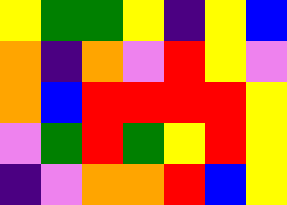[["yellow", "green", "green", "yellow", "indigo", "yellow", "blue"], ["orange", "indigo", "orange", "violet", "red", "yellow", "violet"], ["orange", "blue", "red", "red", "red", "red", "yellow"], ["violet", "green", "red", "green", "yellow", "red", "yellow"], ["indigo", "violet", "orange", "orange", "red", "blue", "yellow"]]